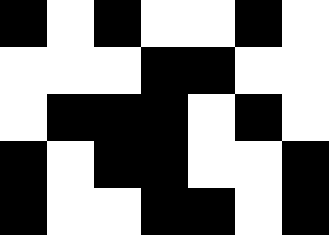[["black", "white", "black", "white", "white", "black", "white"], ["white", "white", "white", "black", "black", "white", "white"], ["white", "black", "black", "black", "white", "black", "white"], ["black", "white", "black", "black", "white", "white", "black"], ["black", "white", "white", "black", "black", "white", "black"]]